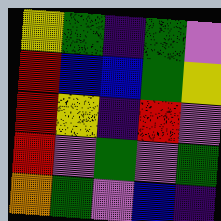[["yellow", "green", "indigo", "green", "violet"], ["red", "blue", "blue", "green", "yellow"], ["red", "yellow", "indigo", "red", "violet"], ["red", "violet", "green", "violet", "green"], ["orange", "green", "violet", "blue", "indigo"]]